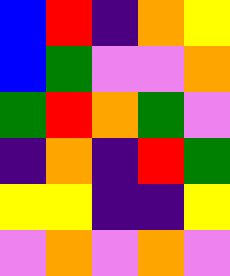[["blue", "red", "indigo", "orange", "yellow"], ["blue", "green", "violet", "violet", "orange"], ["green", "red", "orange", "green", "violet"], ["indigo", "orange", "indigo", "red", "green"], ["yellow", "yellow", "indigo", "indigo", "yellow"], ["violet", "orange", "violet", "orange", "violet"]]